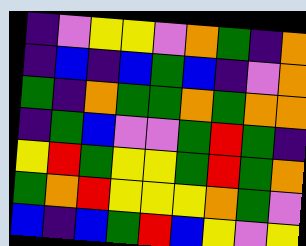[["indigo", "violet", "yellow", "yellow", "violet", "orange", "green", "indigo", "orange"], ["indigo", "blue", "indigo", "blue", "green", "blue", "indigo", "violet", "orange"], ["green", "indigo", "orange", "green", "green", "orange", "green", "orange", "orange"], ["indigo", "green", "blue", "violet", "violet", "green", "red", "green", "indigo"], ["yellow", "red", "green", "yellow", "yellow", "green", "red", "green", "orange"], ["green", "orange", "red", "yellow", "yellow", "yellow", "orange", "green", "violet"], ["blue", "indigo", "blue", "green", "red", "blue", "yellow", "violet", "yellow"]]